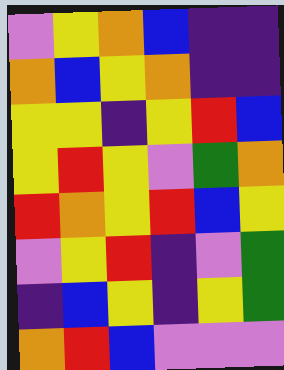[["violet", "yellow", "orange", "blue", "indigo", "indigo"], ["orange", "blue", "yellow", "orange", "indigo", "indigo"], ["yellow", "yellow", "indigo", "yellow", "red", "blue"], ["yellow", "red", "yellow", "violet", "green", "orange"], ["red", "orange", "yellow", "red", "blue", "yellow"], ["violet", "yellow", "red", "indigo", "violet", "green"], ["indigo", "blue", "yellow", "indigo", "yellow", "green"], ["orange", "red", "blue", "violet", "violet", "violet"]]